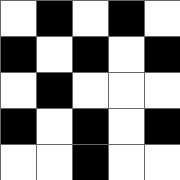[["white", "black", "white", "black", "white"], ["black", "white", "black", "white", "black"], ["white", "black", "white", "white", "white"], ["black", "white", "black", "white", "black"], ["white", "white", "black", "white", "white"]]